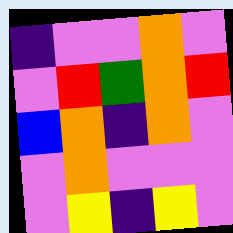[["indigo", "violet", "violet", "orange", "violet"], ["violet", "red", "green", "orange", "red"], ["blue", "orange", "indigo", "orange", "violet"], ["violet", "orange", "violet", "violet", "violet"], ["violet", "yellow", "indigo", "yellow", "violet"]]